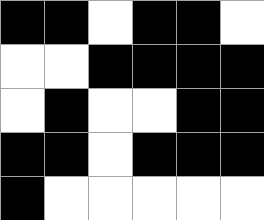[["black", "black", "white", "black", "black", "white"], ["white", "white", "black", "black", "black", "black"], ["white", "black", "white", "white", "black", "black"], ["black", "black", "white", "black", "black", "black"], ["black", "white", "white", "white", "white", "white"]]